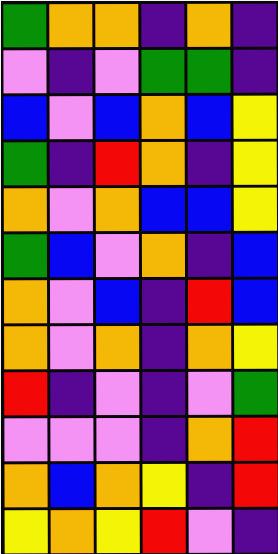[["green", "orange", "orange", "indigo", "orange", "indigo"], ["violet", "indigo", "violet", "green", "green", "indigo"], ["blue", "violet", "blue", "orange", "blue", "yellow"], ["green", "indigo", "red", "orange", "indigo", "yellow"], ["orange", "violet", "orange", "blue", "blue", "yellow"], ["green", "blue", "violet", "orange", "indigo", "blue"], ["orange", "violet", "blue", "indigo", "red", "blue"], ["orange", "violet", "orange", "indigo", "orange", "yellow"], ["red", "indigo", "violet", "indigo", "violet", "green"], ["violet", "violet", "violet", "indigo", "orange", "red"], ["orange", "blue", "orange", "yellow", "indigo", "red"], ["yellow", "orange", "yellow", "red", "violet", "indigo"]]